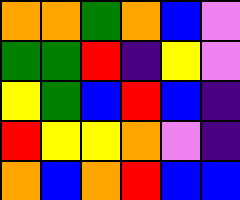[["orange", "orange", "green", "orange", "blue", "violet"], ["green", "green", "red", "indigo", "yellow", "violet"], ["yellow", "green", "blue", "red", "blue", "indigo"], ["red", "yellow", "yellow", "orange", "violet", "indigo"], ["orange", "blue", "orange", "red", "blue", "blue"]]